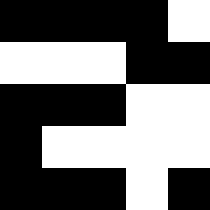[["black", "black", "black", "black", "white"], ["white", "white", "white", "black", "black"], ["black", "black", "black", "white", "white"], ["black", "white", "white", "white", "white"], ["black", "black", "black", "white", "black"]]